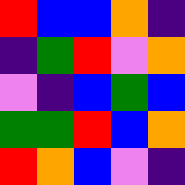[["red", "blue", "blue", "orange", "indigo"], ["indigo", "green", "red", "violet", "orange"], ["violet", "indigo", "blue", "green", "blue"], ["green", "green", "red", "blue", "orange"], ["red", "orange", "blue", "violet", "indigo"]]